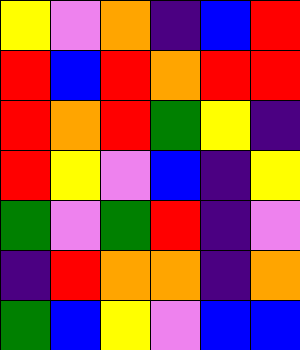[["yellow", "violet", "orange", "indigo", "blue", "red"], ["red", "blue", "red", "orange", "red", "red"], ["red", "orange", "red", "green", "yellow", "indigo"], ["red", "yellow", "violet", "blue", "indigo", "yellow"], ["green", "violet", "green", "red", "indigo", "violet"], ["indigo", "red", "orange", "orange", "indigo", "orange"], ["green", "blue", "yellow", "violet", "blue", "blue"]]